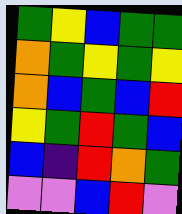[["green", "yellow", "blue", "green", "green"], ["orange", "green", "yellow", "green", "yellow"], ["orange", "blue", "green", "blue", "red"], ["yellow", "green", "red", "green", "blue"], ["blue", "indigo", "red", "orange", "green"], ["violet", "violet", "blue", "red", "violet"]]